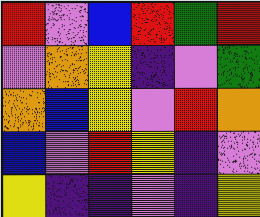[["red", "violet", "blue", "red", "green", "red"], ["violet", "orange", "yellow", "indigo", "violet", "green"], ["orange", "blue", "yellow", "violet", "red", "orange"], ["blue", "violet", "red", "yellow", "indigo", "violet"], ["yellow", "indigo", "indigo", "violet", "indigo", "yellow"]]